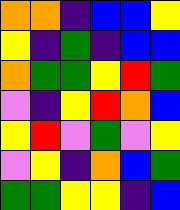[["orange", "orange", "indigo", "blue", "blue", "yellow"], ["yellow", "indigo", "green", "indigo", "blue", "blue"], ["orange", "green", "green", "yellow", "red", "green"], ["violet", "indigo", "yellow", "red", "orange", "blue"], ["yellow", "red", "violet", "green", "violet", "yellow"], ["violet", "yellow", "indigo", "orange", "blue", "green"], ["green", "green", "yellow", "yellow", "indigo", "blue"]]